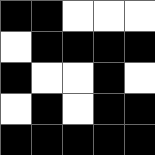[["black", "black", "white", "white", "white"], ["white", "black", "black", "black", "black"], ["black", "white", "white", "black", "white"], ["white", "black", "white", "black", "black"], ["black", "black", "black", "black", "black"]]